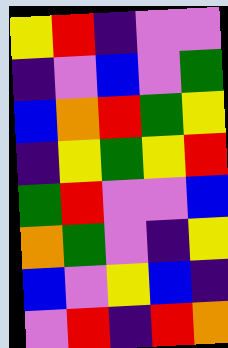[["yellow", "red", "indigo", "violet", "violet"], ["indigo", "violet", "blue", "violet", "green"], ["blue", "orange", "red", "green", "yellow"], ["indigo", "yellow", "green", "yellow", "red"], ["green", "red", "violet", "violet", "blue"], ["orange", "green", "violet", "indigo", "yellow"], ["blue", "violet", "yellow", "blue", "indigo"], ["violet", "red", "indigo", "red", "orange"]]